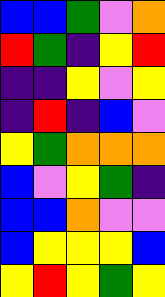[["blue", "blue", "green", "violet", "orange"], ["red", "green", "indigo", "yellow", "red"], ["indigo", "indigo", "yellow", "violet", "yellow"], ["indigo", "red", "indigo", "blue", "violet"], ["yellow", "green", "orange", "orange", "orange"], ["blue", "violet", "yellow", "green", "indigo"], ["blue", "blue", "orange", "violet", "violet"], ["blue", "yellow", "yellow", "yellow", "blue"], ["yellow", "red", "yellow", "green", "yellow"]]